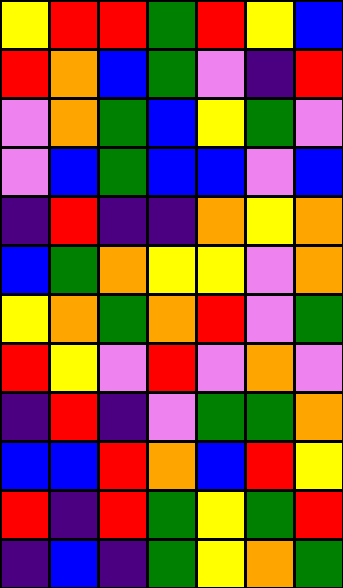[["yellow", "red", "red", "green", "red", "yellow", "blue"], ["red", "orange", "blue", "green", "violet", "indigo", "red"], ["violet", "orange", "green", "blue", "yellow", "green", "violet"], ["violet", "blue", "green", "blue", "blue", "violet", "blue"], ["indigo", "red", "indigo", "indigo", "orange", "yellow", "orange"], ["blue", "green", "orange", "yellow", "yellow", "violet", "orange"], ["yellow", "orange", "green", "orange", "red", "violet", "green"], ["red", "yellow", "violet", "red", "violet", "orange", "violet"], ["indigo", "red", "indigo", "violet", "green", "green", "orange"], ["blue", "blue", "red", "orange", "blue", "red", "yellow"], ["red", "indigo", "red", "green", "yellow", "green", "red"], ["indigo", "blue", "indigo", "green", "yellow", "orange", "green"]]